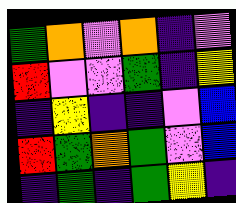[["green", "orange", "violet", "orange", "indigo", "violet"], ["red", "violet", "violet", "green", "indigo", "yellow"], ["indigo", "yellow", "indigo", "indigo", "violet", "blue"], ["red", "green", "orange", "green", "violet", "blue"], ["indigo", "green", "indigo", "green", "yellow", "indigo"]]